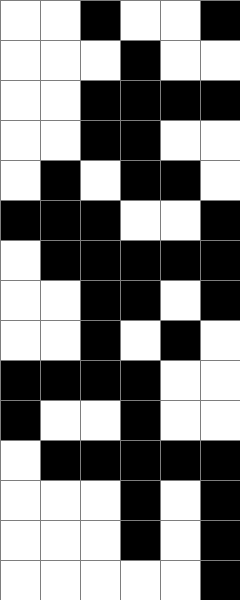[["white", "white", "black", "white", "white", "black"], ["white", "white", "white", "black", "white", "white"], ["white", "white", "black", "black", "black", "black"], ["white", "white", "black", "black", "white", "white"], ["white", "black", "white", "black", "black", "white"], ["black", "black", "black", "white", "white", "black"], ["white", "black", "black", "black", "black", "black"], ["white", "white", "black", "black", "white", "black"], ["white", "white", "black", "white", "black", "white"], ["black", "black", "black", "black", "white", "white"], ["black", "white", "white", "black", "white", "white"], ["white", "black", "black", "black", "black", "black"], ["white", "white", "white", "black", "white", "black"], ["white", "white", "white", "black", "white", "black"], ["white", "white", "white", "white", "white", "black"]]